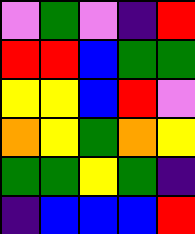[["violet", "green", "violet", "indigo", "red"], ["red", "red", "blue", "green", "green"], ["yellow", "yellow", "blue", "red", "violet"], ["orange", "yellow", "green", "orange", "yellow"], ["green", "green", "yellow", "green", "indigo"], ["indigo", "blue", "blue", "blue", "red"]]